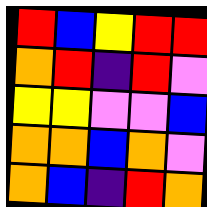[["red", "blue", "yellow", "red", "red"], ["orange", "red", "indigo", "red", "violet"], ["yellow", "yellow", "violet", "violet", "blue"], ["orange", "orange", "blue", "orange", "violet"], ["orange", "blue", "indigo", "red", "orange"]]